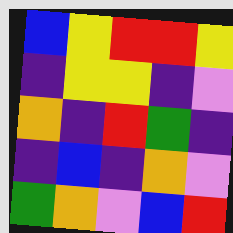[["blue", "yellow", "red", "red", "yellow"], ["indigo", "yellow", "yellow", "indigo", "violet"], ["orange", "indigo", "red", "green", "indigo"], ["indigo", "blue", "indigo", "orange", "violet"], ["green", "orange", "violet", "blue", "red"]]